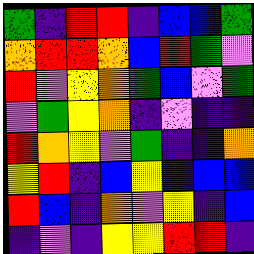[["green", "indigo", "red", "red", "indigo", "blue", "blue", "green"], ["orange", "red", "red", "orange", "blue", "red", "green", "violet"], ["red", "violet", "yellow", "orange", "green", "blue", "violet", "green"], ["violet", "green", "yellow", "orange", "indigo", "violet", "indigo", "indigo"], ["red", "orange", "yellow", "violet", "green", "indigo", "indigo", "orange"], ["yellow", "red", "indigo", "blue", "yellow", "indigo", "blue", "blue"], ["red", "blue", "indigo", "orange", "violet", "yellow", "indigo", "blue"], ["indigo", "violet", "indigo", "yellow", "yellow", "red", "red", "indigo"]]